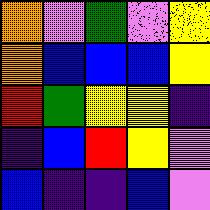[["orange", "violet", "green", "violet", "yellow"], ["orange", "blue", "blue", "blue", "yellow"], ["red", "green", "yellow", "yellow", "indigo"], ["indigo", "blue", "red", "yellow", "violet"], ["blue", "indigo", "indigo", "blue", "violet"]]